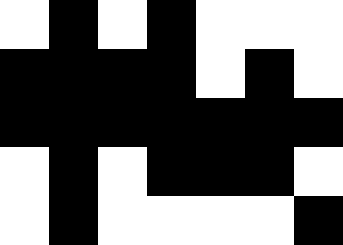[["white", "black", "white", "black", "white", "white", "white"], ["black", "black", "black", "black", "white", "black", "white"], ["black", "black", "black", "black", "black", "black", "black"], ["white", "black", "white", "black", "black", "black", "white"], ["white", "black", "white", "white", "white", "white", "black"]]